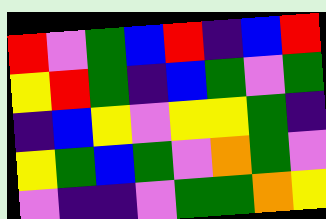[["red", "violet", "green", "blue", "red", "indigo", "blue", "red"], ["yellow", "red", "green", "indigo", "blue", "green", "violet", "green"], ["indigo", "blue", "yellow", "violet", "yellow", "yellow", "green", "indigo"], ["yellow", "green", "blue", "green", "violet", "orange", "green", "violet"], ["violet", "indigo", "indigo", "violet", "green", "green", "orange", "yellow"]]